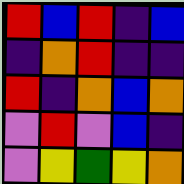[["red", "blue", "red", "indigo", "blue"], ["indigo", "orange", "red", "indigo", "indigo"], ["red", "indigo", "orange", "blue", "orange"], ["violet", "red", "violet", "blue", "indigo"], ["violet", "yellow", "green", "yellow", "orange"]]